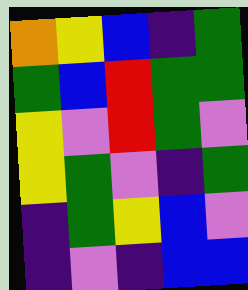[["orange", "yellow", "blue", "indigo", "green"], ["green", "blue", "red", "green", "green"], ["yellow", "violet", "red", "green", "violet"], ["yellow", "green", "violet", "indigo", "green"], ["indigo", "green", "yellow", "blue", "violet"], ["indigo", "violet", "indigo", "blue", "blue"]]